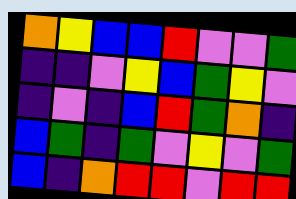[["orange", "yellow", "blue", "blue", "red", "violet", "violet", "green"], ["indigo", "indigo", "violet", "yellow", "blue", "green", "yellow", "violet"], ["indigo", "violet", "indigo", "blue", "red", "green", "orange", "indigo"], ["blue", "green", "indigo", "green", "violet", "yellow", "violet", "green"], ["blue", "indigo", "orange", "red", "red", "violet", "red", "red"]]